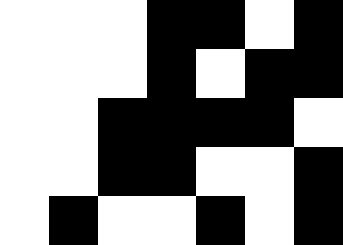[["white", "white", "white", "black", "black", "white", "black"], ["white", "white", "white", "black", "white", "black", "black"], ["white", "white", "black", "black", "black", "black", "white"], ["white", "white", "black", "black", "white", "white", "black"], ["white", "black", "white", "white", "black", "white", "black"]]